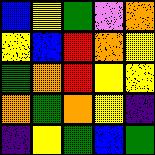[["blue", "yellow", "green", "violet", "orange"], ["yellow", "blue", "red", "orange", "yellow"], ["green", "orange", "red", "yellow", "yellow"], ["orange", "green", "orange", "yellow", "indigo"], ["indigo", "yellow", "green", "blue", "green"]]